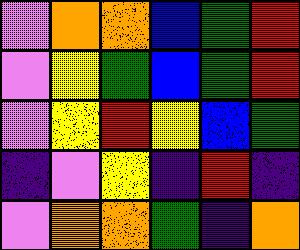[["violet", "orange", "orange", "blue", "green", "red"], ["violet", "yellow", "green", "blue", "green", "red"], ["violet", "yellow", "red", "yellow", "blue", "green"], ["indigo", "violet", "yellow", "indigo", "red", "indigo"], ["violet", "orange", "orange", "green", "indigo", "orange"]]